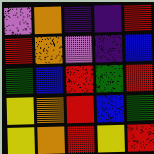[["violet", "orange", "indigo", "indigo", "red"], ["red", "orange", "violet", "indigo", "blue"], ["green", "blue", "red", "green", "red"], ["yellow", "orange", "red", "blue", "green"], ["yellow", "orange", "red", "yellow", "red"]]